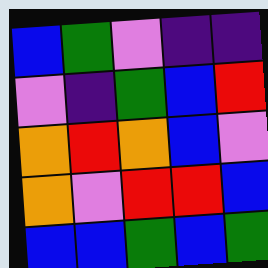[["blue", "green", "violet", "indigo", "indigo"], ["violet", "indigo", "green", "blue", "red"], ["orange", "red", "orange", "blue", "violet"], ["orange", "violet", "red", "red", "blue"], ["blue", "blue", "green", "blue", "green"]]